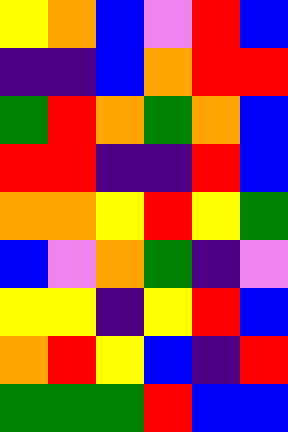[["yellow", "orange", "blue", "violet", "red", "blue"], ["indigo", "indigo", "blue", "orange", "red", "red"], ["green", "red", "orange", "green", "orange", "blue"], ["red", "red", "indigo", "indigo", "red", "blue"], ["orange", "orange", "yellow", "red", "yellow", "green"], ["blue", "violet", "orange", "green", "indigo", "violet"], ["yellow", "yellow", "indigo", "yellow", "red", "blue"], ["orange", "red", "yellow", "blue", "indigo", "red"], ["green", "green", "green", "red", "blue", "blue"]]